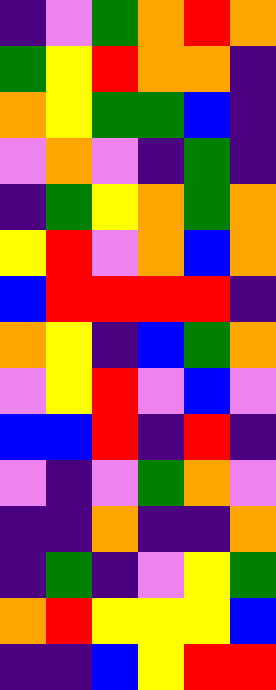[["indigo", "violet", "green", "orange", "red", "orange"], ["green", "yellow", "red", "orange", "orange", "indigo"], ["orange", "yellow", "green", "green", "blue", "indigo"], ["violet", "orange", "violet", "indigo", "green", "indigo"], ["indigo", "green", "yellow", "orange", "green", "orange"], ["yellow", "red", "violet", "orange", "blue", "orange"], ["blue", "red", "red", "red", "red", "indigo"], ["orange", "yellow", "indigo", "blue", "green", "orange"], ["violet", "yellow", "red", "violet", "blue", "violet"], ["blue", "blue", "red", "indigo", "red", "indigo"], ["violet", "indigo", "violet", "green", "orange", "violet"], ["indigo", "indigo", "orange", "indigo", "indigo", "orange"], ["indigo", "green", "indigo", "violet", "yellow", "green"], ["orange", "red", "yellow", "yellow", "yellow", "blue"], ["indigo", "indigo", "blue", "yellow", "red", "red"]]